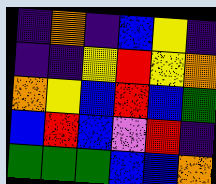[["indigo", "orange", "indigo", "blue", "yellow", "indigo"], ["indigo", "indigo", "yellow", "red", "yellow", "orange"], ["orange", "yellow", "blue", "red", "blue", "green"], ["blue", "red", "blue", "violet", "red", "indigo"], ["green", "green", "green", "blue", "blue", "orange"]]